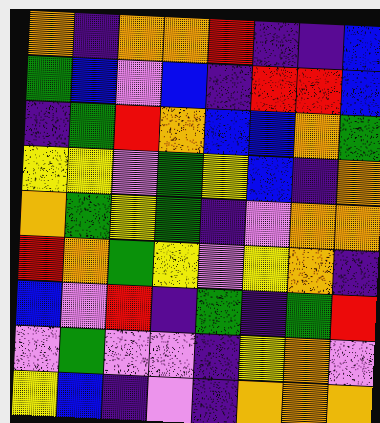[["orange", "indigo", "orange", "orange", "red", "indigo", "indigo", "blue"], ["green", "blue", "violet", "blue", "indigo", "red", "red", "blue"], ["indigo", "green", "red", "orange", "blue", "blue", "orange", "green"], ["yellow", "yellow", "violet", "green", "yellow", "blue", "indigo", "orange"], ["orange", "green", "yellow", "green", "indigo", "violet", "orange", "orange"], ["red", "orange", "green", "yellow", "violet", "yellow", "orange", "indigo"], ["blue", "violet", "red", "indigo", "green", "indigo", "green", "red"], ["violet", "green", "violet", "violet", "indigo", "yellow", "orange", "violet"], ["yellow", "blue", "indigo", "violet", "indigo", "orange", "orange", "orange"]]